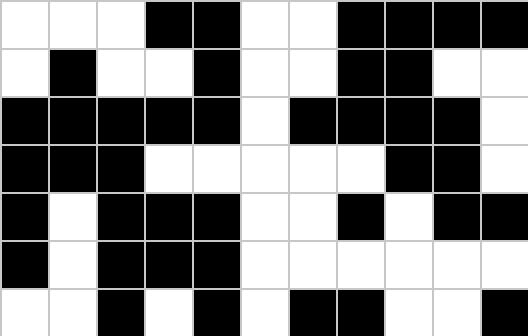[["white", "white", "white", "black", "black", "white", "white", "black", "black", "black", "black"], ["white", "black", "white", "white", "black", "white", "white", "black", "black", "white", "white"], ["black", "black", "black", "black", "black", "white", "black", "black", "black", "black", "white"], ["black", "black", "black", "white", "white", "white", "white", "white", "black", "black", "white"], ["black", "white", "black", "black", "black", "white", "white", "black", "white", "black", "black"], ["black", "white", "black", "black", "black", "white", "white", "white", "white", "white", "white"], ["white", "white", "black", "white", "black", "white", "black", "black", "white", "white", "black"]]